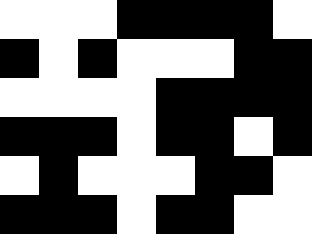[["white", "white", "white", "black", "black", "black", "black", "white"], ["black", "white", "black", "white", "white", "white", "black", "black"], ["white", "white", "white", "white", "black", "black", "black", "black"], ["black", "black", "black", "white", "black", "black", "white", "black"], ["white", "black", "white", "white", "white", "black", "black", "white"], ["black", "black", "black", "white", "black", "black", "white", "white"]]